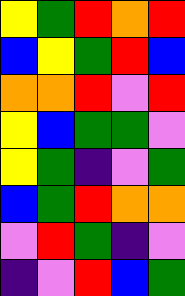[["yellow", "green", "red", "orange", "red"], ["blue", "yellow", "green", "red", "blue"], ["orange", "orange", "red", "violet", "red"], ["yellow", "blue", "green", "green", "violet"], ["yellow", "green", "indigo", "violet", "green"], ["blue", "green", "red", "orange", "orange"], ["violet", "red", "green", "indigo", "violet"], ["indigo", "violet", "red", "blue", "green"]]